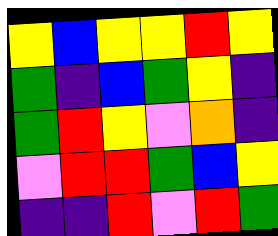[["yellow", "blue", "yellow", "yellow", "red", "yellow"], ["green", "indigo", "blue", "green", "yellow", "indigo"], ["green", "red", "yellow", "violet", "orange", "indigo"], ["violet", "red", "red", "green", "blue", "yellow"], ["indigo", "indigo", "red", "violet", "red", "green"]]